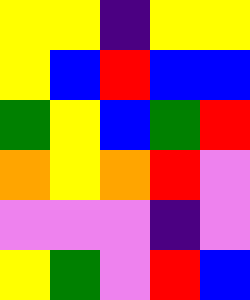[["yellow", "yellow", "indigo", "yellow", "yellow"], ["yellow", "blue", "red", "blue", "blue"], ["green", "yellow", "blue", "green", "red"], ["orange", "yellow", "orange", "red", "violet"], ["violet", "violet", "violet", "indigo", "violet"], ["yellow", "green", "violet", "red", "blue"]]